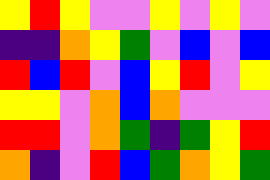[["yellow", "red", "yellow", "violet", "violet", "yellow", "violet", "yellow", "violet"], ["indigo", "indigo", "orange", "yellow", "green", "violet", "blue", "violet", "blue"], ["red", "blue", "red", "violet", "blue", "yellow", "red", "violet", "yellow"], ["yellow", "yellow", "violet", "orange", "blue", "orange", "violet", "violet", "violet"], ["red", "red", "violet", "orange", "green", "indigo", "green", "yellow", "red"], ["orange", "indigo", "violet", "red", "blue", "green", "orange", "yellow", "green"]]